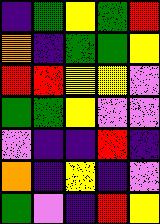[["indigo", "green", "yellow", "green", "red"], ["orange", "indigo", "green", "green", "yellow"], ["red", "red", "yellow", "yellow", "violet"], ["green", "green", "yellow", "violet", "violet"], ["violet", "indigo", "indigo", "red", "indigo"], ["orange", "indigo", "yellow", "indigo", "violet"], ["green", "violet", "indigo", "red", "yellow"]]